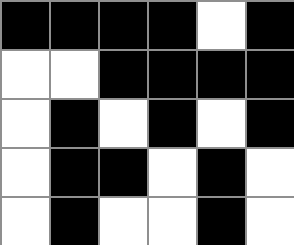[["black", "black", "black", "black", "white", "black"], ["white", "white", "black", "black", "black", "black"], ["white", "black", "white", "black", "white", "black"], ["white", "black", "black", "white", "black", "white"], ["white", "black", "white", "white", "black", "white"]]